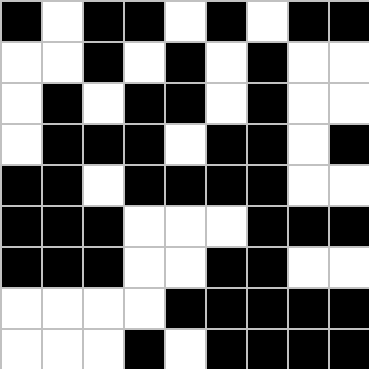[["black", "white", "black", "black", "white", "black", "white", "black", "black"], ["white", "white", "black", "white", "black", "white", "black", "white", "white"], ["white", "black", "white", "black", "black", "white", "black", "white", "white"], ["white", "black", "black", "black", "white", "black", "black", "white", "black"], ["black", "black", "white", "black", "black", "black", "black", "white", "white"], ["black", "black", "black", "white", "white", "white", "black", "black", "black"], ["black", "black", "black", "white", "white", "black", "black", "white", "white"], ["white", "white", "white", "white", "black", "black", "black", "black", "black"], ["white", "white", "white", "black", "white", "black", "black", "black", "black"]]